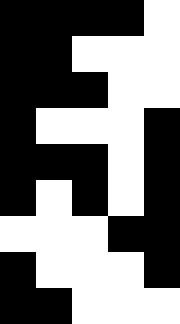[["black", "black", "black", "black", "white"], ["black", "black", "white", "white", "white"], ["black", "black", "black", "white", "white"], ["black", "white", "white", "white", "black"], ["black", "black", "black", "white", "black"], ["black", "white", "black", "white", "black"], ["white", "white", "white", "black", "black"], ["black", "white", "white", "white", "black"], ["black", "black", "white", "white", "white"]]